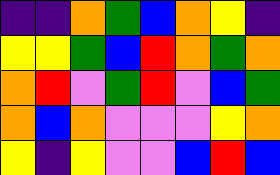[["indigo", "indigo", "orange", "green", "blue", "orange", "yellow", "indigo"], ["yellow", "yellow", "green", "blue", "red", "orange", "green", "orange"], ["orange", "red", "violet", "green", "red", "violet", "blue", "green"], ["orange", "blue", "orange", "violet", "violet", "violet", "yellow", "orange"], ["yellow", "indigo", "yellow", "violet", "violet", "blue", "red", "blue"]]